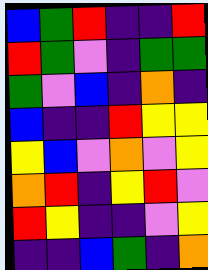[["blue", "green", "red", "indigo", "indigo", "red"], ["red", "green", "violet", "indigo", "green", "green"], ["green", "violet", "blue", "indigo", "orange", "indigo"], ["blue", "indigo", "indigo", "red", "yellow", "yellow"], ["yellow", "blue", "violet", "orange", "violet", "yellow"], ["orange", "red", "indigo", "yellow", "red", "violet"], ["red", "yellow", "indigo", "indigo", "violet", "yellow"], ["indigo", "indigo", "blue", "green", "indigo", "orange"]]